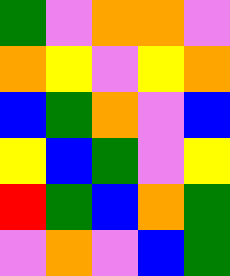[["green", "violet", "orange", "orange", "violet"], ["orange", "yellow", "violet", "yellow", "orange"], ["blue", "green", "orange", "violet", "blue"], ["yellow", "blue", "green", "violet", "yellow"], ["red", "green", "blue", "orange", "green"], ["violet", "orange", "violet", "blue", "green"]]